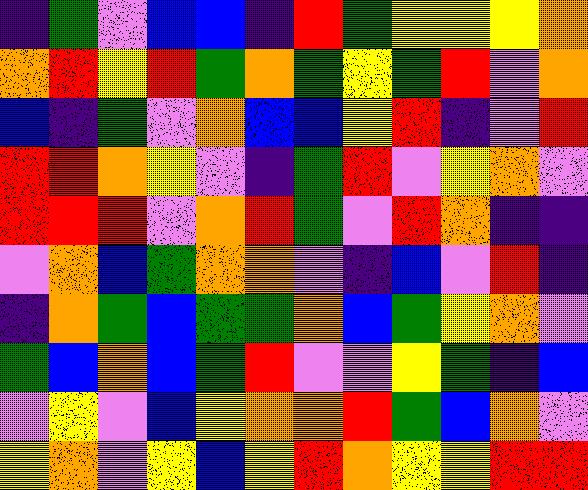[["indigo", "green", "violet", "blue", "blue", "indigo", "red", "green", "yellow", "yellow", "yellow", "orange"], ["orange", "red", "yellow", "red", "green", "orange", "green", "yellow", "green", "red", "violet", "orange"], ["blue", "indigo", "green", "violet", "orange", "blue", "blue", "yellow", "red", "indigo", "violet", "red"], ["red", "red", "orange", "yellow", "violet", "indigo", "green", "red", "violet", "yellow", "orange", "violet"], ["red", "red", "red", "violet", "orange", "red", "green", "violet", "red", "orange", "indigo", "indigo"], ["violet", "orange", "blue", "green", "orange", "orange", "violet", "indigo", "blue", "violet", "red", "indigo"], ["indigo", "orange", "green", "blue", "green", "green", "orange", "blue", "green", "yellow", "orange", "violet"], ["green", "blue", "orange", "blue", "green", "red", "violet", "violet", "yellow", "green", "indigo", "blue"], ["violet", "yellow", "violet", "blue", "yellow", "orange", "orange", "red", "green", "blue", "orange", "violet"], ["yellow", "orange", "violet", "yellow", "blue", "yellow", "red", "orange", "yellow", "yellow", "red", "red"]]